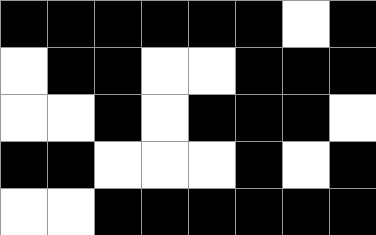[["black", "black", "black", "black", "black", "black", "white", "black"], ["white", "black", "black", "white", "white", "black", "black", "black"], ["white", "white", "black", "white", "black", "black", "black", "white"], ["black", "black", "white", "white", "white", "black", "white", "black"], ["white", "white", "black", "black", "black", "black", "black", "black"]]